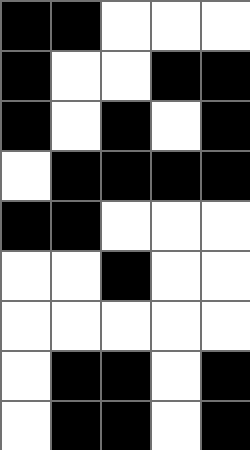[["black", "black", "white", "white", "white"], ["black", "white", "white", "black", "black"], ["black", "white", "black", "white", "black"], ["white", "black", "black", "black", "black"], ["black", "black", "white", "white", "white"], ["white", "white", "black", "white", "white"], ["white", "white", "white", "white", "white"], ["white", "black", "black", "white", "black"], ["white", "black", "black", "white", "black"]]